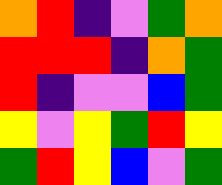[["orange", "red", "indigo", "violet", "green", "orange"], ["red", "red", "red", "indigo", "orange", "green"], ["red", "indigo", "violet", "violet", "blue", "green"], ["yellow", "violet", "yellow", "green", "red", "yellow"], ["green", "red", "yellow", "blue", "violet", "green"]]